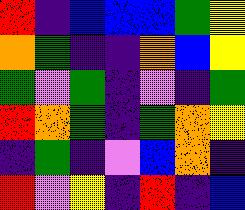[["red", "indigo", "blue", "blue", "blue", "green", "yellow"], ["orange", "green", "indigo", "indigo", "orange", "blue", "yellow"], ["green", "violet", "green", "indigo", "violet", "indigo", "green"], ["red", "orange", "green", "indigo", "green", "orange", "yellow"], ["indigo", "green", "indigo", "violet", "blue", "orange", "indigo"], ["red", "violet", "yellow", "indigo", "red", "indigo", "blue"]]